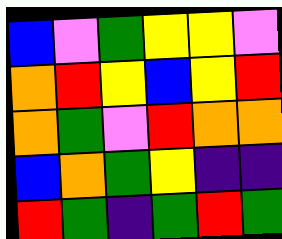[["blue", "violet", "green", "yellow", "yellow", "violet"], ["orange", "red", "yellow", "blue", "yellow", "red"], ["orange", "green", "violet", "red", "orange", "orange"], ["blue", "orange", "green", "yellow", "indigo", "indigo"], ["red", "green", "indigo", "green", "red", "green"]]